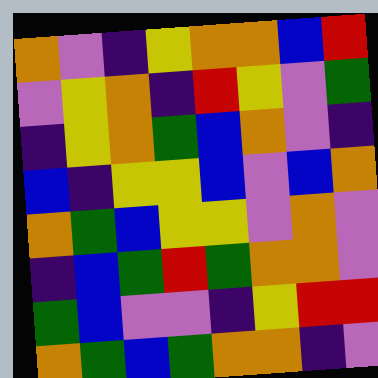[["orange", "violet", "indigo", "yellow", "orange", "orange", "blue", "red"], ["violet", "yellow", "orange", "indigo", "red", "yellow", "violet", "green"], ["indigo", "yellow", "orange", "green", "blue", "orange", "violet", "indigo"], ["blue", "indigo", "yellow", "yellow", "blue", "violet", "blue", "orange"], ["orange", "green", "blue", "yellow", "yellow", "violet", "orange", "violet"], ["indigo", "blue", "green", "red", "green", "orange", "orange", "violet"], ["green", "blue", "violet", "violet", "indigo", "yellow", "red", "red"], ["orange", "green", "blue", "green", "orange", "orange", "indigo", "violet"]]